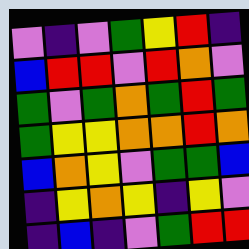[["violet", "indigo", "violet", "green", "yellow", "red", "indigo"], ["blue", "red", "red", "violet", "red", "orange", "violet"], ["green", "violet", "green", "orange", "green", "red", "green"], ["green", "yellow", "yellow", "orange", "orange", "red", "orange"], ["blue", "orange", "yellow", "violet", "green", "green", "blue"], ["indigo", "yellow", "orange", "yellow", "indigo", "yellow", "violet"], ["indigo", "blue", "indigo", "violet", "green", "red", "red"]]